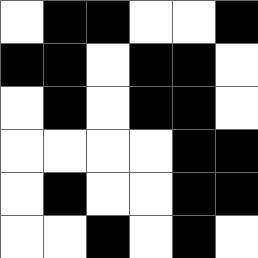[["white", "black", "black", "white", "white", "black"], ["black", "black", "white", "black", "black", "white"], ["white", "black", "white", "black", "black", "white"], ["white", "white", "white", "white", "black", "black"], ["white", "black", "white", "white", "black", "black"], ["white", "white", "black", "white", "black", "white"]]